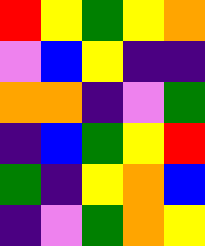[["red", "yellow", "green", "yellow", "orange"], ["violet", "blue", "yellow", "indigo", "indigo"], ["orange", "orange", "indigo", "violet", "green"], ["indigo", "blue", "green", "yellow", "red"], ["green", "indigo", "yellow", "orange", "blue"], ["indigo", "violet", "green", "orange", "yellow"]]